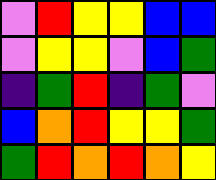[["violet", "red", "yellow", "yellow", "blue", "blue"], ["violet", "yellow", "yellow", "violet", "blue", "green"], ["indigo", "green", "red", "indigo", "green", "violet"], ["blue", "orange", "red", "yellow", "yellow", "green"], ["green", "red", "orange", "red", "orange", "yellow"]]